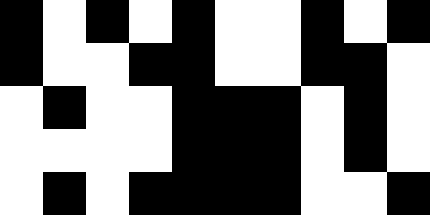[["black", "white", "black", "white", "black", "white", "white", "black", "white", "black"], ["black", "white", "white", "black", "black", "white", "white", "black", "black", "white"], ["white", "black", "white", "white", "black", "black", "black", "white", "black", "white"], ["white", "white", "white", "white", "black", "black", "black", "white", "black", "white"], ["white", "black", "white", "black", "black", "black", "black", "white", "white", "black"]]